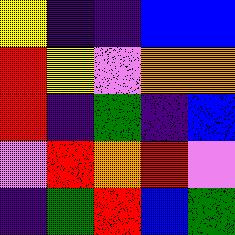[["yellow", "indigo", "indigo", "blue", "blue"], ["red", "yellow", "violet", "orange", "orange"], ["red", "indigo", "green", "indigo", "blue"], ["violet", "red", "orange", "red", "violet"], ["indigo", "green", "red", "blue", "green"]]